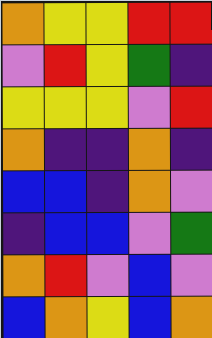[["orange", "yellow", "yellow", "red", "red"], ["violet", "red", "yellow", "green", "indigo"], ["yellow", "yellow", "yellow", "violet", "red"], ["orange", "indigo", "indigo", "orange", "indigo"], ["blue", "blue", "indigo", "orange", "violet"], ["indigo", "blue", "blue", "violet", "green"], ["orange", "red", "violet", "blue", "violet"], ["blue", "orange", "yellow", "blue", "orange"]]